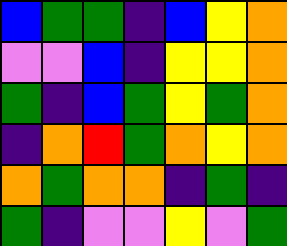[["blue", "green", "green", "indigo", "blue", "yellow", "orange"], ["violet", "violet", "blue", "indigo", "yellow", "yellow", "orange"], ["green", "indigo", "blue", "green", "yellow", "green", "orange"], ["indigo", "orange", "red", "green", "orange", "yellow", "orange"], ["orange", "green", "orange", "orange", "indigo", "green", "indigo"], ["green", "indigo", "violet", "violet", "yellow", "violet", "green"]]